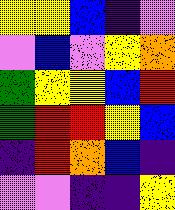[["yellow", "yellow", "blue", "indigo", "violet"], ["violet", "blue", "violet", "yellow", "orange"], ["green", "yellow", "yellow", "blue", "red"], ["green", "red", "red", "yellow", "blue"], ["indigo", "red", "orange", "blue", "indigo"], ["violet", "violet", "indigo", "indigo", "yellow"]]